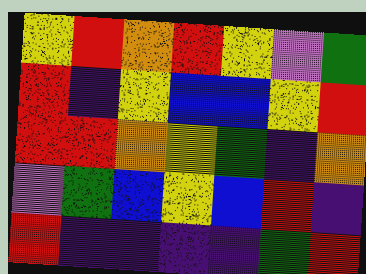[["yellow", "red", "orange", "red", "yellow", "violet", "green"], ["red", "indigo", "yellow", "blue", "blue", "yellow", "red"], ["red", "red", "orange", "yellow", "green", "indigo", "orange"], ["violet", "green", "blue", "yellow", "blue", "red", "indigo"], ["red", "indigo", "indigo", "indigo", "indigo", "green", "red"]]